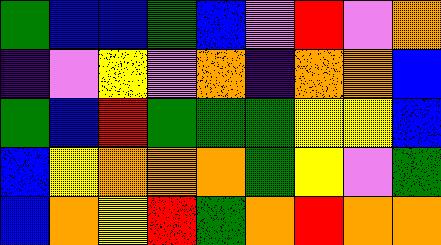[["green", "blue", "blue", "green", "blue", "violet", "red", "violet", "orange"], ["indigo", "violet", "yellow", "violet", "orange", "indigo", "orange", "orange", "blue"], ["green", "blue", "red", "green", "green", "green", "yellow", "yellow", "blue"], ["blue", "yellow", "orange", "orange", "orange", "green", "yellow", "violet", "green"], ["blue", "orange", "yellow", "red", "green", "orange", "red", "orange", "orange"]]